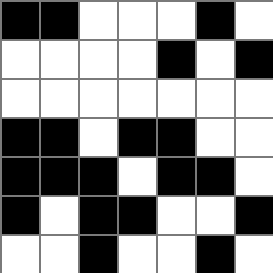[["black", "black", "white", "white", "white", "black", "white"], ["white", "white", "white", "white", "black", "white", "black"], ["white", "white", "white", "white", "white", "white", "white"], ["black", "black", "white", "black", "black", "white", "white"], ["black", "black", "black", "white", "black", "black", "white"], ["black", "white", "black", "black", "white", "white", "black"], ["white", "white", "black", "white", "white", "black", "white"]]